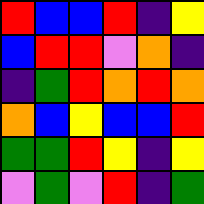[["red", "blue", "blue", "red", "indigo", "yellow"], ["blue", "red", "red", "violet", "orange", "indigo"], ["indigo", "green", "red", "orange", "red", "orange"], ["orange", "blue", "yellow", "blue", "blue", "red"], ["green", "green", "red", "yellow", "indigo", "yellow"], ["violet", "green", "violet", "red", "indigo", "green"]]